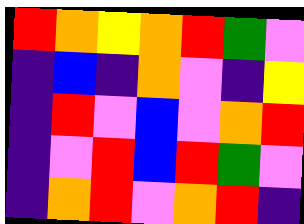[["red", "orange", "yellow", "orange", "red", "green", "violet"], ["indigo", "blue", "indigo", "orange", "violet", "indigo", "yellow"], ["indigo", "red", "violet", "blue", "violet", "orange", "red"], ["indigo", "violet", "red", "blue", "red", "green", "violet"], ["indigo", "orange", "red", "violet", "orange", "red", "indigo"]]